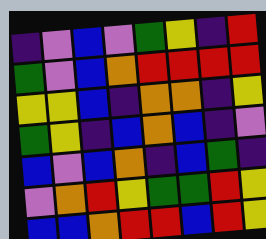[["indigo", "violet", "blue", "violet", "green", "yellow", "indigo", "red"], ["green", "violet", "blue", "orange", "red", "red", "red", "red"], ["yellow", "yellow", "blue", "indigo", "orange", "orange", "indigo", "yellow"], ["green", "yellow", "indigo", "blue", "orange", "blue", "indigo", "violet"], ["blue", "violet", "blue", "orange", "indigo", "blue", "green", "indigo"], ["violet", "orange", "red", "yellow", "green", "green", "red", "yellow"], ["blue", "blue", "orange", "red", "red", "blue", "red", "yellow"]]